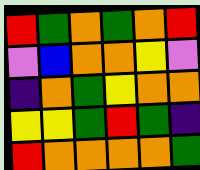[["red", "green", "orange", "green", "orange", "red"], ["violet", "blue", "orange", "orange", "yellow", "violet"], ["indigo", "orange", "green", "yellow", "orange", "orange"], ["yellow", "yellow", "green", "red", "green", "indigo"], ["red", "orange", "orange", "orange", "orange", "green"]]